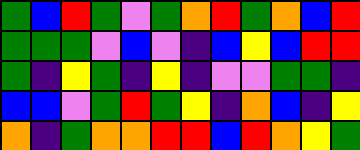[["green", "blue", "red", "green", "violet", "green", "orange", "red", "green", "orange", "blue", "red"], ["green", "green", "green", "violet", "blue", "violet", "indigo", "blue", "yellow", "blue", "red", "red"], ["green", "indigo", "yellow", "green", "indigo", "yellow", "indigo", "violet", "violet", "green", "green", "indigo"], ["blue", "blue", "violet", "green", "red", "green", "yellow", "indigo", "orange", "blue", "indigo", "yellow"], ["orange", "indigo", "green", "orange", "orange", "red", "red", "blue", "red", "orange", "yellow", "green"]]